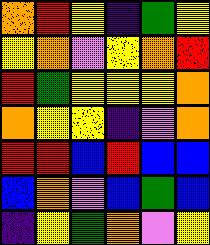[["orange", "red", "yellow", "indigo", "green", "yellow"], ["yellow", "orange", "violet", "yellow", "orange", "red"], ["red", "green", "yellow", "yellow", "yellow", "orange"], ["orange", "yellow", "yellow", "indigo", "violet", "orange"], ["red", "red", "blue", "red", "blue", "blue"], ["blue", "orange", "violet", "blue", "green", "blue"], ["indigo", "yellow", "green", "orange", "violet", "yellow"]]